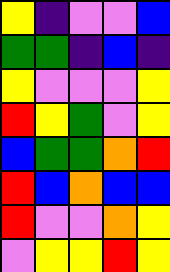[["yellow", "indigo", "violet", "violet", "blue"], ["green", "green", "indigo", "blue", "indigo"], ["yellow", "violet", "violet", "violet", "yellow"], ["red", "yellow", "green", "violet", "yellow"], ["blue", "green", "green", "orange", "red"], ["red", "blue", "orange", "blue", "blue"], ["red", "violet", "violet", "orange", "yellow"], ["violet", "yellow", "yellow", "red", "yellow"]]